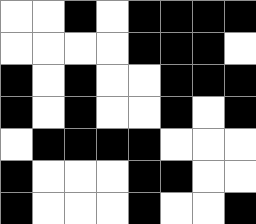[["white", "white", "black", "white", "black", "black", "black", "black"], ["white", "white", "white", "white", "black", "black", "black", "white"], ["black", "white", "black", "white", "white", "black", "black", "black"], ["black", "white", "black", "white", "white", "black", "white", "black"], ["white", "black", "black", "black", "black", "white", "white", "white"], ["black", "white", "white", "white", "black", "black", "white", "white"], ["black", "white", "white", "white", "black", "white", "white", "black"]]